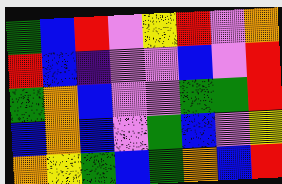[["green", "blue", "red", "violet", "yellow", "red", "violet", "orange"], ["red", "blue", "indigo", "violet", "violet", "blue", "violet", "red"], ["green", "orange", "blue", "violet", "violet", "green", "green", "red"], ["blue", "orange", "blue", "violet", "green", "blue", "violet", "yellow"], ["orange", "yellow", "green", "blue", "green", "orange", "blue", "red"]]